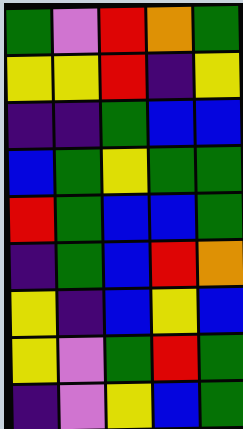[["green", "violet", "red", "orange", "green"], ["yellow", "yellow", "red", "indigo", "yellow"], ["indigo", "indigo", "green", "blue", "blue"], ["blue", "green", "yellow", "green", "green"], ["red", "green", "blue", "blue", "green"], ["indigo", "green", "blue", "red", "orange"], ["yellow", "indigo", "blue", "yellow", "blue"], ["yellow", "violet", "green", "red", "green"], ["indigo", "violet", "yellow", "blue", "green"]]